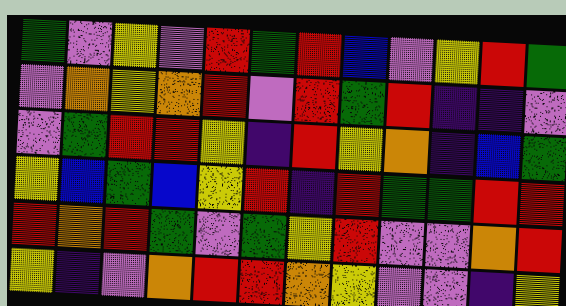[["green", "violet", "yellow", "violet", "red", "green", "red", "blue", "violet", "yellow", "red", "green"], ["violet", "orange", "yellow", "orange", "red", "violet", "red", "green", "red", "indigo", "indigo", "violet"], ["violet", "green", "red", "red", "yellow", "indigo", "red", "yellow", "orange", "indigo", "blue", "green"], ["yellow", "blue", "green", "blue", "yellow", "red", "indigo", "red", "green", "green", "red", "red"], ["red", "orange", "red", "green", "violet", "green", "yellow", "red", "violet", "violet", "orange", "red"], ["yellow", "indigo", "violet", "orange", "red", "red", "orange", "yellow", "violet", "violet", "indigo", "yellow"]]